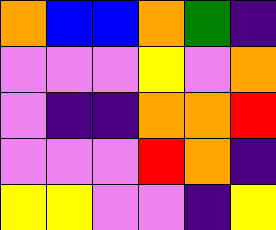[["orange", "blue", "blue", "orange", "green", "indigo"], ["violet", "violet", "violet", "yellow", "violet", "orange"], ["violet", "indigo", "indigo", "orange", "orange", "red"], ["violet", "violet", "violet", "red", "orange", "indigo"], ["yellow", "yellow", "violet", "violet", "indigo", "yellow"]]